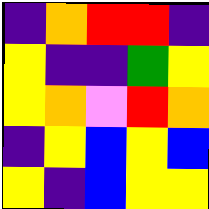[["indigo", "orange", "red", "red", "indigo"], ["yellow", "indigo", "indigo", "green", "yellow"], ["yellow", "orange", "violet", "red", "orange"], ["indigo", "yellow", "blue", "yellow", "blue"], ["yellow", "indigo", "blue", "yellow", "yellow"]]